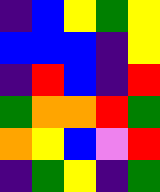[["indigo", "blue", "yellow", "green", "yellow"], ["blue", "blue", "blue", "indigo", "yellow"], ["indigo", "red", "blue", "indigo", "red"], ["green", "orange", "orange", "red", "green"], ["orange", "yellow", "blue", "violet", "red"], ["indigo", "green", "yellow", "indigo", "green"]]